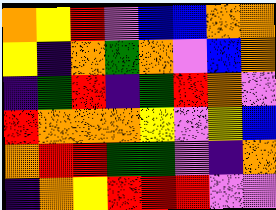[["orange", "yellow", "red", "violet", "blue", "blue", "orange", "orange"], ["yellow", "indigo", "orange", "green", "orange", "violet", "blue", "orange"], ["indigo", "green", "red", "indigo", "green", "red", "orange", "violet"], ["red", "orange", "orange", "orange", "yellow", "violet", "yellow", "blue"], ["orange", "red", "red", "green", "green", "violet", "indigo", "orange"], ["indigo", "orange", "yellow", "red", "red", "red", "violet", "violet"]]